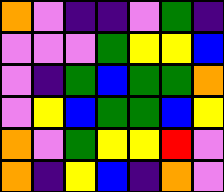[["orange", "violet", "indigo", "indigo", "violet", "green", "indigo"], ["violet", "violet", "violet", "green", "yellow", "yellow", "blue"], ["violet", "indigo", "green", "blue", "green", "green", "orange"], ["violet", "yellow", "blue", "green", "green", "blue", "yellow"], ["orange", "violet", "green", "yellow", "yellow", "red", "violet"], ["orange", "indigo", "yellow", "blue", "indigo", "orange", "violet"]]